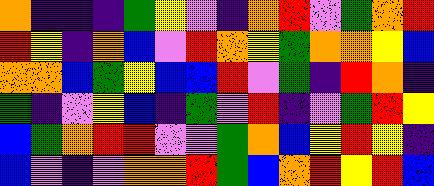[["orange", "indigo", "indigo", "indigo", "green", "yellow", "violet", "indigo", "orange", "red", "violet", "green", "orange", "red"], ["red", "yellow", "indigo", "orange", "blue", "violet", "red", "orange", "yellow", "green", "orange", "orange", "yellow", "blue"], ["orange", "orange", "blue", "green", "yellow", "blue", "blue", "red", "violet", "green", "indigo", "red", "orange", "indigo"], ["green", "indigo", "violet", "yellow", "blue", "indigo", "green", "violet", "red", "indigo", "violet", "green", "red", "yellow"], ["blue", "green", "orange", "red", "red", "violet", "violet", "green", "orange", "blue", "yellow", "red", "yellow", "indigo"], ["blue", "violet", "indigo", "violet", "orange", "orange", "red", "green", "blue", "orange", "red", "yellow", "red", "blue"]]